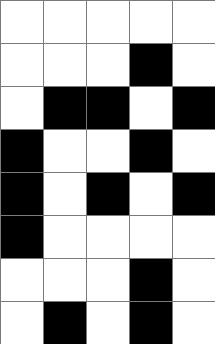[["white", "white", "white", "white", "white"], ["white", "white", "white", "black", "white"], ["white", "black", "black", "white", "black"], ["black", "white", "white", "black", "white"], ["black", "white", "black", "white", "black"], ["black", "white", "white", "white", "white"], ["white", "white", "white", "black", "white"], ["white", "black", "white", "black", "white"]]